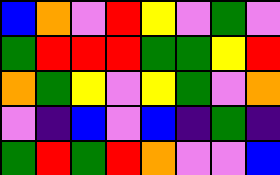[["blue", "orange", "violet", "red", "yellow", "violet", "green", "violet"], ["green", "red", "red", "red", "green", "green", "yellow", "red"], ["orange", "green", "yellow", "violet", "yellow", "green", "violet", "orange"], ["violet", "indigo", "blue", "violet", "blue", "indigo", "green", "indigo"], ["green", "red", "green", "red", "orange", "violet", "violet", "blue"]]